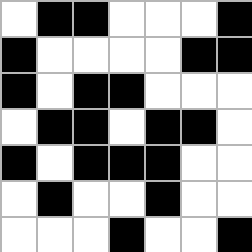[["white", "black", "black", "white", "white", "white", "black"], ["black", "white", "white", "white", "white", "black", "black"], ["black", "white", "black", "black", "white", "white", "white"], ["white", "black", "black", "white", "black", "black", "white"], ["black", "white", "black", "black", "black", "white", "white"], ["white", "black", "white", "white", "black", "white", "white"], ["white", "white", "white", "black", "white", "white", "black"]]